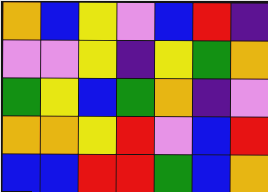[["orange", "blue", "yellow", "violet", "blue", "red", "indigo"], ["violet", "violet", "yellow", "indigo", "yellow", "green", "orange"], ["green", "yellow", "blue", "green", "orange", "indigo", "violet"], ["orange", "orange", "yellow", "red", "violet", "blue", "red"], ["blue", "blue", "red", "red", "green", "blue", "orange"]]